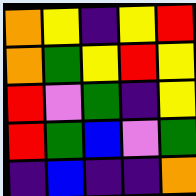[["orange", "yellow", "indigo", "yellow", "red"], ["orange", "green", "yellow", "red", "yellow"], ["red", "violet", "green", "indigo", "yellow"], ["red", "green", "blue", "violet", "green"], ["indigo", "blue", "indigo", "indigo", "orange"]]